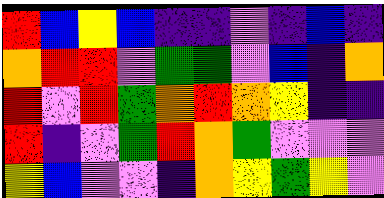[["red", "blue", "yellow", "blue", "indigo", "indigo", "violet", "indigo", "blue", "indigo"], ["orange", "red", "red", "violet", "green", "green", "violet", "blue", "indigo", "orange"], ["red", "violet", "red", "green", "orange", "red", "orange", "yellow", "indigo", "indigo"], ["red", "indigo", "violet", "green", "red", "orange", "green", "violet", "violet", "violet"], ["yellow", "blue", "violet", "violet", "indigo", "orange", "yellow", "green", "yellow", "violet"]]